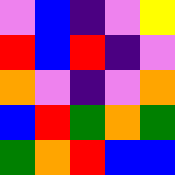[["violet", "blue", "indigo", "violet", "yellow"], ["red", "blue", "red", "indigo", "violet"], ["orange", "violet", "indigo", "violet", "orange"], ["blue", "red", "green", "orange", "green"], ["green", "orange", "red", "blue", "blue"]]